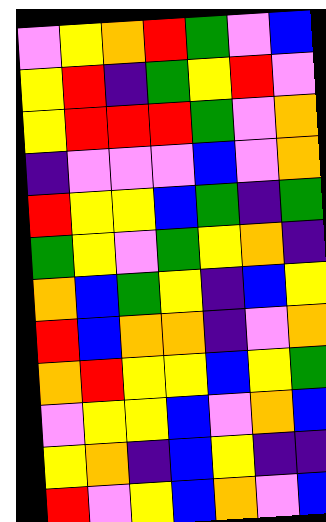[["violet", "yellow", "orange", "red", "green", "violet", "blue"], ["yellow", "red", "indigo", "green", "yellow", "red", "violet"], ["yellow", "red", "red", "red", "green", "violet", "orange"], ["indigo", "violet", "violet", "violet", "blue", "violet", "orange"], ["red", "yellow", "yellow", "blue", "green", "indigo", "green"], ["green", "yellow", "violet", "green", "yellow", "orange", "indigo"], ["orange", "blue", "green", "yellow", "indigo", "blue", "yellow"], ["red", "blue", "orange", "orange", "indigo", "violet", "orange"], ["orange", "red", "yellow", "yellow", "blue", "yellow", "green"], ["violet", "yellow", "yellow", "blue", "violet", "orange", "blue"], ["yellow", "orange", "indigo", "blue", "yellow", "indigo", "indigo"], ["red", "violet", "yellow", "blue", "orange", "violet", "blue"]]